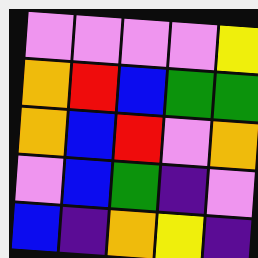[["violet", "violet", "violet", "violet", "yellow"], ["orange", "red", "blue", "green", "green"], ["orange", "blue", "red", "violet", "orange"], ["violet", "blue", "green", "indigo", "violet"], ["blue", "indigo", "orange", "yellow", "indigo"]]